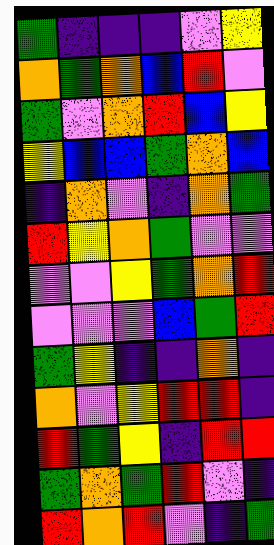[["green", "indigo", "indigo", "indigo", "violet", "yellow"], ["orange", "green", "orange", "blue", "red", "violet"], ["green", "violet", "orange", "red", "blue", "yellow"], ["yellow", "blue", "blue", "green", "orange", "blue"], ["indigo", "orange", "violet", "indigo", "orange", "green"], ["red", "yellow", "orange", "green", "violet", "violet"], ["violet", "violet", "yellow", "green", "orange", "red"], ["violet", "violet", "violet", "blue", "green", "red"], ["green", "yellow", "indigo", "indigo", "orange", "indigo"], ["orange", "violet", "yellow", "red", "red", "indigo"], ["red", "green", "yellow", "indigo", "red", "red"], ["green", "orange", "green", "red", "violet", "indigo"], ["red", "orange", "red", "violet", "indigo", "green"]]